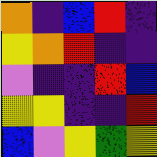[["orange", "indigo", "blue", "red", "indigo"], ["yellow", "orange", "red", "indigo", "indigo"], ["violet", "indigo", "indigo", "red", "blue"], ["yellow", "yellow", "indigo", "indigo", "red"], ["blue", "violet", "yellow", "green", "yellow"]]